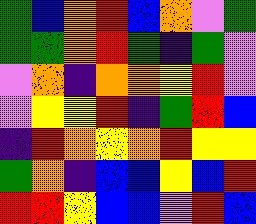[["green", "blue", "orange", "red", "blue", "orange", "violet", "green"], ["green", "green", "orange", "red", "green", "indigo", "green", "violet"], ["violet", "orange", "indigo", "orange", "orange", "yellow", "red", "violet"], ["violet", "yellow", "yellow", "red", "indigo", "green", "red", "blue"], ["indigo", "red", "orange", "yellow", "orange", "red", "yellow", "yellow"], ["green", "orange", "indigo", "blue", "blue", "yellow", "blue", "red"], ["red", "red", "yellow", "blue", "blue", "violet", "red", "blue"]]